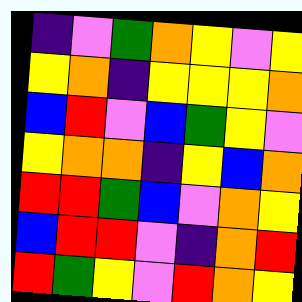[["indigo", "violet", "green", "orange", "yellow", "violet", "yellow"], ["yellow", "orange", "indigo", "yellow", "yellow", "yellow", "orange"], ["blue", "red", "violet", "blue", "green", "yellow", "violet"], ["yellow", "orange", "orange", "indigo", "yellow", "blue", "orange"], ["red", "red", "green", "blue", "violet", "orange", "yellow"], ["blue", "red", "red", "violet", "indigo", "orange", "red"], ["red", "green", "yellow", "violet", "red", "orange", "yellow"]]